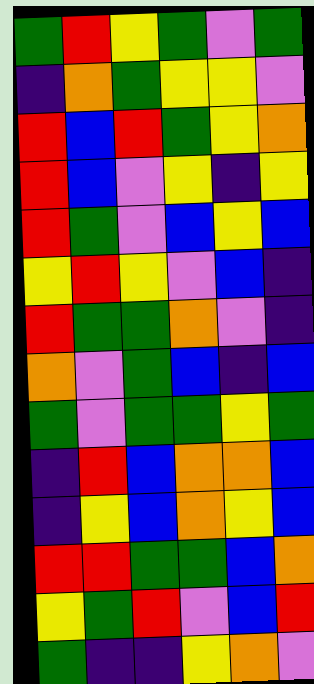[["green", "red", "yellow", "green", "violet", "green"], ["indigo", "orange", "green", "yellow", "yellow", "violet"], ["red", "blue", "red", "green", "yellow", "orange"], ["red", "blue", "violet", "yellow", "indigo", "yellow"], ["red", "green", "violet", "blue", "yellow", "blue"], ["yellow", "red", "yellow", "violet", "blue", "indigo"], ["red", "green", "green", "orange", "violet", "indigo"], ["orange", "violet", "green", "blue", "indigo", "blue"], ["green", "violet", "green", "green", "yellow", "green"], ["indigo", "red", "blue", "orange", "orange", "blue"], ["indigo", "yellow", "blue", "orange", "yellow", "blue"], ["red", "red", "green", "green", "blue", "orange"], ["yellow", "green", "red", "violet", "blue", "red"], ["green", "indigo", "indigo", "yellow", "orange", "violet"]]